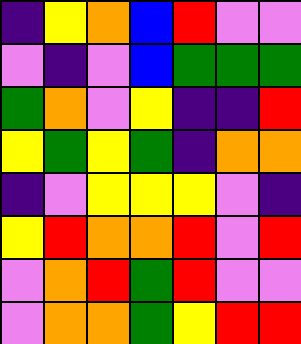[["indigo", "yellow", "orange", "blue", "red", "violet", "violet"], ["violet", "indigo", "violet", "blue", "green", "green", "green"], ["green", "orange", "violet", "yellow", "indigo", "indigo", "red"], ["yellow", "green", "yellow", "green", "indigo", "orange", "orange"], ["indigo", "violet", "yellow", "yellow", "yellow", "violet", "indigo"], ["yellow", "red", "orange", "orange", "red", "violet", "red"], ["violet", "orange", "red", "green", "red", "violet", "violet"], ["violet", "orange", "orange", "green", "yellow", "red", "red"]]